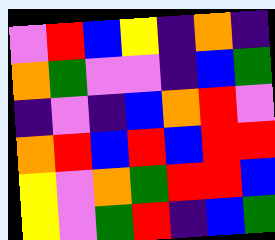[["violet", "red", "blue", "yellow", "indigo", "orange", "indigo"], ["orange", "green", "violet", "violet", "indigo", "blue", "green"], ["indigo", "violet", "indigo", "blue", "orange", "red", "violet"], ["orange", "red", "blue", "red", "blue", "red", "red"], ["yellow", "violet", "orange", "green", "red", "red", "blue"], ["yellow", "violet", "green", "red", "indigo", "blue", "green"]]